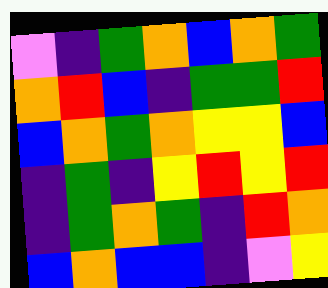[["violet", "indigo", "green", "orange", "blue", "orange", "green"], ["orange", "red", "blue", "indigo", "green", "green", "red"], ["blue", "orange", "green", "orange", "yellow", "yellow", "blue"], ["indigo", "green", "indigo", "yellow", "red", "yellow", "red"], ["indigo", "green", "orange", "green", "indigo", "red", "orange"], ["blue", "orange", "blue", "blue", "indigo", "violet", "yellow"]]